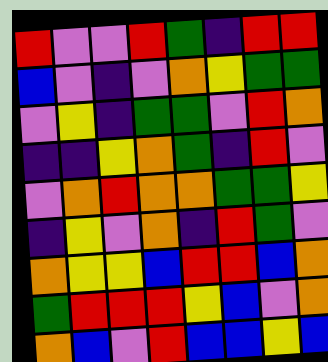[["red", "violet", "violet", "red", "green", "indigo", "red", "red"], ["blue", "violet", "indigo", "violet", "orange", "yellow", "green", "green"], ["violet", "yellow", "indigo", "green", "green", "violet", "red", "orange"], ["indigo", "indigo", "yellow", "orange", "green", "indigo", "red", "violet"], ["violet", "orange", "red", "orange", "orange", "green", "green", "yellow"], ["indigo", "yellow", "violet", "orange", "indigo", "red", "green", "violet"], ["orange", "yellow", "yellow", "blue", "red", "red", "blue", "orange"], ["green", "red", "red", "red", "yellow", "blue", "violet", "orange"], ["orange", "blue", "violet", "red", "blue", "blue", "yellow", "blue"]]